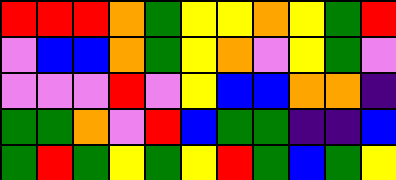[["red", "red", "red", "orange", "green", "yellow", "yellow", "orange", "yellow", "green", "red"], ["violet", "blue", "blue", "orange", "green", "yellow", "orange", "violet", "yellow", "green", "violet"], ["violet", "violet", "violet", "red", "violet", "yellow", "blue", "blue", "orange", "orange", "indigo"], ["green", "green", "orange", "violet", "red", "blue", "green", "green", "indigo", "indigo", "blue"], ["green", "red", "green", "yellow", "green", "yellow", "red", "green", "blue", "green", "yellow"]]